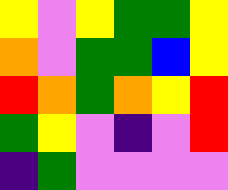[["yellow", "violet", "yellow", "green", "green", "yellow"], ["orange", "violet", "green", "green", "blue", "yellow"], ["red", "orange", "green", "orange", "yellow", "red"], ["green", "yellow", "violet", "indigo", "violet", "red"], ["indigo", "green", "violet", "violet", "violet", "violet"]]